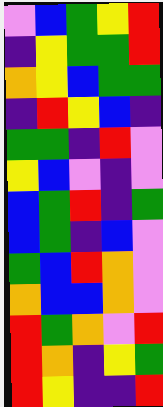[["violet", "blue", "green", "yellow", "red"], ["indigo", "yellow", "green", "green", "red"], ["orange", "yellow", "blue", "green", "green"], ["indigo", "red", "yellow", "blue", "indigo"], ["green", "green", "indigo", "red", "violet"], ["yellow", "blue", "violet", "indigo", "violet"], ["blue", "green", "red", "indigo", "green"], ["blue", "green", "indigo", "blue", "violet"], ["green", "blue", "red", "orange", "violet"], ["orange", "blue", "blue", "orange", "violet"], ["red", "green", "orange", "violet", "red"], ["red", "orange", "indigo", "yellow", "green"], ["red", "yellow", "indigo", "indigo", "red"]]